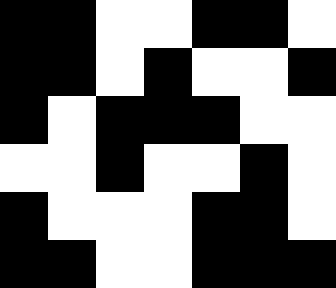[["black", "black", "white", "white", "black", "black", "white"], ["black", "black", "white", "black", "white", "white", "black"], ["black", "white", "black", "black", "black", "white", "white"], ["white", "white", "black", "white", "white", "black", "white"], ["black", "white", "white", "white", "black", "black", "white"], ["black", "black", "white", "white", "black", "black", "black"]]